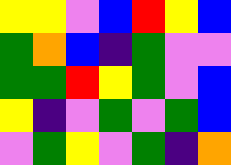[["yellow", "yellow", "violet", "blue", "red", "yellow", "blue"], ["green", "orange", "blue", "indigo", "green", "violet", "violet"], ["green", "green", "red", "yellow", "green", "violet", "blue"], ["yellow", "indigo", "violet", "green", "violet", "green", "blue"], ["violet", "green", "yellow", "violet", "green", "indigo", "orange"]]